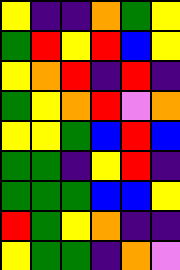[["yellow", "indigo", "indigo", "orange", "green", "yellow"], ["green", "red", "yellow", "red", "blue", "yellow"], ["yellow", "orange", "red", "indigo", "red", "indigo"], ["green", "yellow", "orange", "red", "violet", "orange"], ["yellow", "yellow", "green", "blue", "red", "blue"], ["green", "green", "indigo", "yellow", "red", "indigo"], ["green", "green", "green", "blue", "blue", "yellow"], ["red", "green", "yellow", "orange", "indigo", "indigo"], ["yellow", "green", "green", "indigo", "orange", "violet"]]